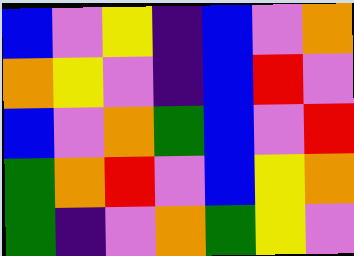[["blue", "violet", "yellow", "indigo", "blue", "violet", "orange"], ["orange", "yellow", "violet", "indigo", "blue", "red", "violet"], ["blue", "violet", "orange", "green", "blue", "violet", "red"], ["green", "orange", "red", "violet", "blue", "yellow", "orange"], ["green", "indigo", "violet", "orange", "green", "yellow", "violet"]]